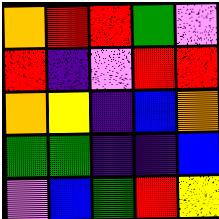[["orange", "red", "red", "green", "violet"], ["red", "indigo", "violet", "red", "red"], ["orange", "yellow", "indigo", "blue", "orange"], ["green", "green", "indigo", "indigo", "blue"], ["violet", "blue", "green", "red", "yellow"]]